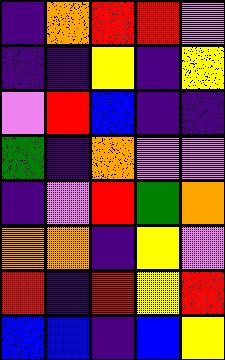[["indigo", "orange", "red", "red", "violet"], ["indigo", "indigo", "yellow", "indigo", "yellow"], ["violet", "red", "blue", "indigo", "indigo"], ["green", "indigo", "orange", "violet", "violet"], ["indigo", "violet", "red", "green", "orange"], ["orange", "orange", "indigo", "yellow", "violet"], ["red", "indigo", "red", "yellow", "red"], ["blue", "blue", "indigo", "blue", "yellow"]]